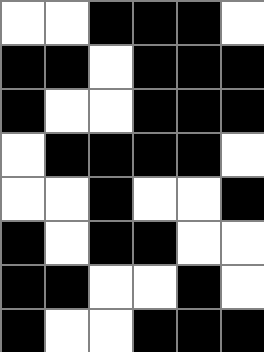[["white", "white", "black", "black", "black", "white"], ["black", "black", "white", "black", "black", "black"], ["black", "white", "white", "black", "black", "black"], ["white", "black", "black", "black", "black", "white"], ["white", "white", "black", "white", "white", "black"], ["black", "white", "black", "black", "white", "white"], ["black", "black", "white", "white", "black", "white"], ["black", "white", "white", "black", "black", "black"]]